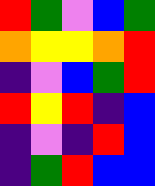[["red", "green", "violet", "blue", "green"], ["orange", "yellow", "yellow", "orange", "red"], ["indigo", "violet", "blue", "green", "red"], ["red", "yellow", "red", "indigo", "blue"], ["indigo", "violet", "indigo", "red", "blue"], ["indigo", "green", "red", "blue", "blue"]]